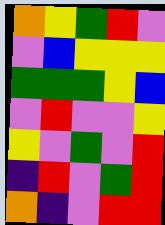[["orange", "yellow", "green", "red", "violet"], ["violet", "blue", "yellow", "yellow", "yellow"], ["green", "green", "green", "yellow", "blue"], ["violet", "red", "violet", "violet", "yellow"], ["yellow", "violet", "green", "violet", "red"], ["indigo", "red", "violet", "green", "red"], ["orange", "indigo", "violet", "red", "red"]]